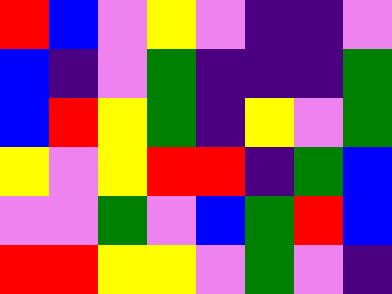[["red", "blue", "violet", "yellow", "violet", "indigo", "indigo", "violet"], ["blue", "indigo", "violet", "green", "indigo", "indigo", "indigo", "green"], ["blue", "red", "yellow", "green", "indigo", "yellow", "violet", "green"], ["yellow", "violet", "yellow", "red", "red", "indigo", "green", "blue"], ["violet", "violet", "green", "violet", "blue", "green", "red", "blue"], ["red", "red", "yellow", "yellow", "violet", "green", "violet", "indigo"]]